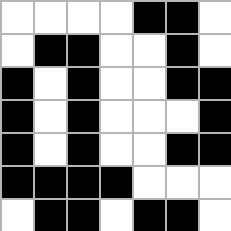[["white", "white", "white", "white", "black", "black", "white"], ["white", "black", "black", "white", "white", "black", "white"], ["black", "white", "black", "white", "white", "black", "black"], ["black", "white", "black", "white", "white", "white", "black"], ["black", "white", "black", "white", "white", "black", "black"], ["black", "black", "black", "black", "white", "white", "white"], ["white", "black", "black", "white", "black", "black", "white"]]